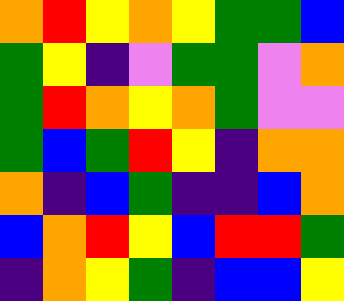[["orange", "red", "yellow", "orange", "yellow", "green", "green", "blue"], ["green", "yellow", "indigo", "violet", "green", "green", "violet", "orange"], ["green", "red", "orange", "yellow", "orange", "green", "violet", "violet"], ["green", "blue", "green", "red", "yellow", "indigo", "orange", "orange"], ["orange", "indigo", "blue", "green", "indigo", "indigo", "blue", "orange"], ["blue", "orange", "red", "yellow", "blue", "red", "red", "green"], ["indigo", "orange", "yellow", "green", "indigo", "blue", "blue", "yellow"]]